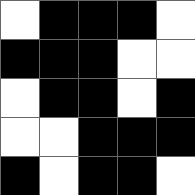[["white", "black", "black", "black", "white"], ["black", "black", "black", "white", "white"], ["white", "black", "black", "white", "black"], ["white", "white", "black", "black", "black"], ["black", "white", "black", "black", "white"]]